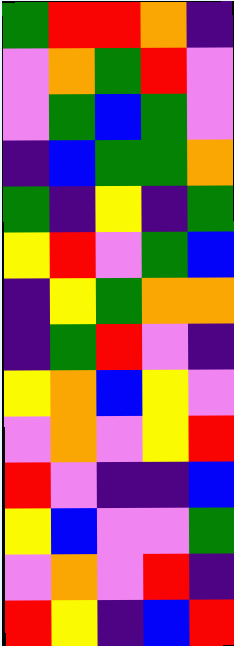[["green", "red", "red", "orange", "indigo"], ["violet", "orange", "green", "red", "violet"], ["violet", "green", "blue", "green", "violet"], ["indigo", "blue", "green", "green", "orange"], ["green", "indigo", "yellow", "indigo", "green"], ["yellow", "red", "violet", "green", "blue"], ["indigo", "yellow", "green", "orange", "orange"], ["indigo", "green", "red", "violet", "indigo"], ["yellow", "orange", "blue", "yellow", "violet"], ["violet", "orange", "violet", "yellow", "red"], ["red", "violet", "indigo", "indigo", "blue"], ["yellow", "blue", "violet", "violet", "green"], ["violet", "orange", "violet", "red", "indigo"], ["red", "yellow", "indigo", "blue", "red"]]